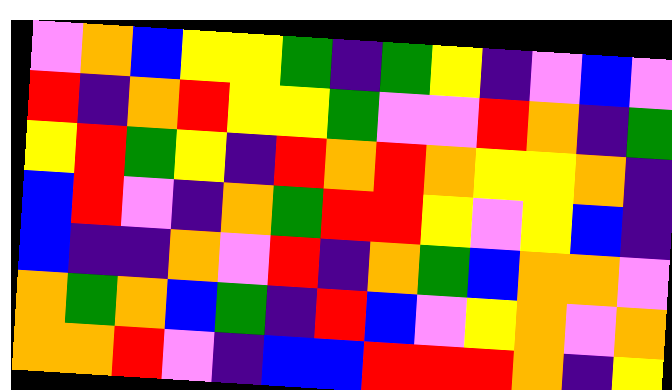[["violet", "orange", "blue", "yellow", "yellow", "green", "indigo", "green", "yellow", "indigo", "violet", "blue", "violet"], ["red", "indigo", "orange", "red", "yellow", "yellow", "green", "violet", "violet", "red", "orange", "indigo", "green"], ["yellow", "red", "green", "yellow", "indigo", "red", "orange", "red", "orange", "yellow", "yellow", "orange", "indigo"], ["blue", "red", "violet", "indigo", "orange", "green", "red", "red", "yellow", "violet", "yellow", "blue", "indigo"], ["blue", "indigo", "indigo", "orange", "violet", "red", "indigo", "orange", "green", "blue", "orange", "orange", "violet"], ["orange", "green", "orange", "blue", "green", "indigo", "red", "blue", "violet", "yellow", "orange", "violet", "orange"], ["orange", "orange", "red", "violet", "indigo", "blue", "blue", "red", "red", "red", "orange", "indigo", "yellow"]]